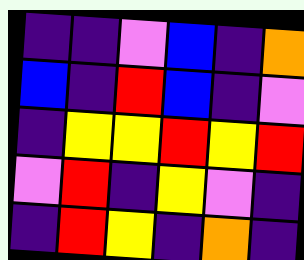[["indigo", "indigo", "violet", "blue", "indigo", "orange"], ["blue", "indigo", "red", "blue", "indigo", "violet"], ["indigo", "yellow", "yellow", "red", "yellow", "red"], ["violet", "red", "indigo", "yellow", "violet", "indigo"], ["indigo", "red", "yellow", "indigo", "orange", "indigo"]]